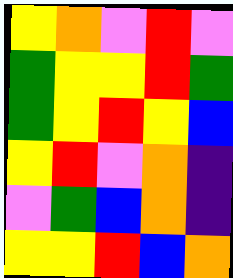[["yellow", "orange", "violet", "red", "violet"], ["green", "yellow", "yellow", "red", "green"], ["green", "yellow", "red", "yellow", "blue"], ["yellow", "red", "violet", "orange", "indigo"], ["violet", "green", "blue", "orange", "indigo"], ["yellow", "yellow", "red", "blue", "orange"]]